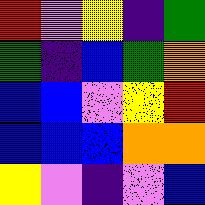[["red", "violet", "yellow", "indigo", "green"], ["green", "indigo", "blue", "green", "orange"], ["blue", "blue", "violet", "yellow", "red"], ["blue", "blue", "blue", "orange", "orange"], ["yellow", "violet", "indigo", "violet", "blue"]]